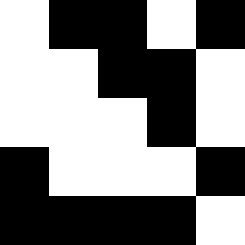[["white", "black", "black", "white", "black"], ["white", "white", "black", "black", "white"], ["white", "white", "white", "black", "white"], ["black", "white", "white", "white", "black"], ["black", "black", "black", "black", "white"]]